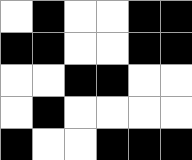[["white", "black", "white", "white", "black", "black"], ["black", "black", "white", "white", "black", "black"], ["white", "white", "black", "black", "white", "white"], ["white", "black", "white", "white", "white", "white"], ["black", "white", "white", "black", "black", "black"]]